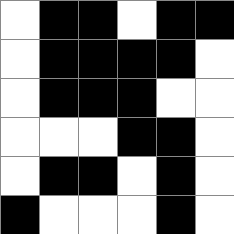[["white", "black", "black", "white", "black", "black"], ["white", "black", "black", "black", "black", "white"], ["white", "black", "black", "black", "white", "white"], ["white", "white", "white", "black", "black", "white"], ["white", "black", "black", "white", "black", "white"], ["black", "white", "white", "white", "black", "white"]]